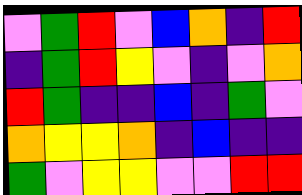[["violet", "green", "red", "violet", "blue", "orange", "indigo", "red"], ["indigo", "green", "red", "yellow", "violet", "indigo", "violet", "orange"], ["red", "green", "indigo", "indigo", "blue", "indigo", "green", "violet"], ["orange", "yellow", "yellow", "orange", "indigo", "blue", "indigo", "indigo"], ["green", "violet", "yellow", "yellow", "violet", "violet", "red", "red"]]